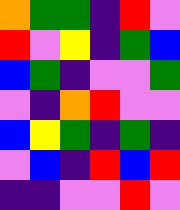[["orange", "green", "green", "indigo", "red", "violet"], ["red", "violet", "yellow", "indigo", "green", "blue"], ["blue", "green", "indigo", "violet", "violet", "green"], ["violet", "indigo", "orange", "red", "violet", "violet"], ["blue", "yellow", "green", "indigo", "green", "indigo"], ["violet", "blue", "indigo", "red", "blue", "red"], ["indigo", "indigo", "violet", "violet", "red", "violet"]]